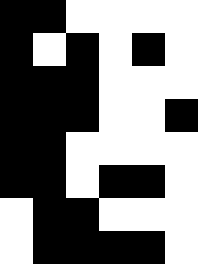[["black", "black", "white", "white", "white", "white"], ["black", "white", "black", "white", "black", "white"], ["black", "black", "black", "white", "white", "white"], ["black", "black", "black", "white", "white", "black"], ["black", "black", "white", "white", "white", "white"], ["black", "black", "white", "black", "black", "white"], ["white", "black", "black", "white", "white", "white"], ["white", "black", "black", "black", "black", "white"]]